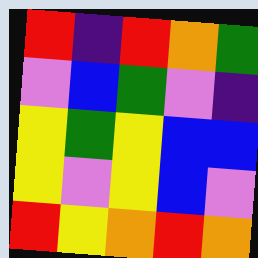[["red", "indigo", "red", "orange", "green"], ["violet", "blue", "green", "violet", "indigo"], ["yellow", "green", "yellow", "blue", "blue"], ["yellow", "violet", "yellow", "blue", "violet"], ["red", "yellow", "orange", "red", "orange"]]